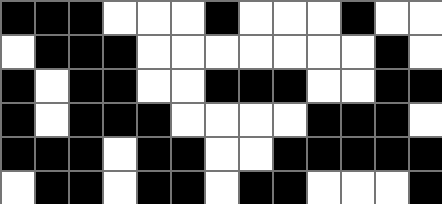[["black", "black", "black", "white", "white", "white", "black", "white", "white", "white", "black", "white", "white"], ["white", "black", "black", "black", "white", "white", "white", "white", "white", "white", "white", "black", "white"], ["black", "white", "black", "black", "white", "white", "black", "black", "black", "white", "white", "black", "black"], ["black", "white", "black", "black", "black", "white", "white", "white", "white", "black", "black", "black", "white"], ["black", "black", "black", "white", "black", "black", "white", "white", "black", "black", "black", "black", "black"], ["white", "black", "black", "white", "black", "black", "white", "black", "black", "white", "white", "white", "black"]]